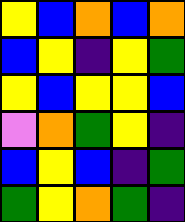[["yellow", "blue", "orange", "blue", "orange"], ["blue", "yellow", "indigo", "yellow", "green"], ["yellow", "blue", "yellow", "yellow", "blue"], ["violet", "orange", "green", "yellow", "indigo"], ["blue", "yellow", "blue", "indigo", "green"], ["green", "yellow", "orange", "green", "indigo"]]